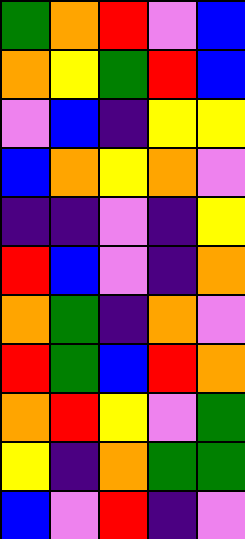[["green", "orange", "red", "violet", "blue"], ["orange", "yellow", "green", "red", "blue"], ["violet", "blue", "indigo", "yellow", "yellow"], ["blue", "orange", "yellow", "orange", "violet"], ["indigo", "indigo", "violet", "indigo", "yellow"], ["red", "blue", "violet", "indigo", "orange"], ["orange", "green", "indigo", "orange", "violet"], ["red", "green", "blue", "red", "orange"], ["orange", "red", "yellow", "violet", "green"], ["yellow", "indigo", "orange", "green", "green"], ["blue", "violet", "red", "indigo", "violet"]]